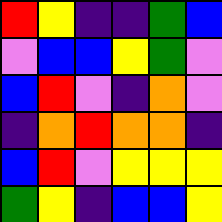[["red", "yellow", "indigo", "indigo", "green", "blue"], ["violet", "blue", "blue", "yellow", "green", "violet"], ["blue", "red", "violet", "indigo", "orange", "violet"], ["indigo", "orange", "red", "orange", "orange", "indigo"], ["blue", "red", "violet", "yellow", "yellow", "yellow"], ["green", "yellow", "indigo", "blue", "blue", "yellow"]]